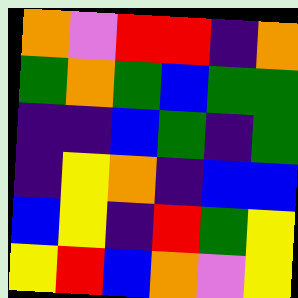[["orange", "violet", "red", "red", "indigo", "orange"], ["green", "orange", "green", "blue", "green", "green"], ["indigo", "indigo", "blue", "green", "indigo", "green"], ["indigo", "yellow", "orange", "indigo", "blue", "blue"], ["blue", "yellow", "indigo", "red", "green", "yellow"], ["yellow", "red", "blue", "orange", "violet", "yellow"]]